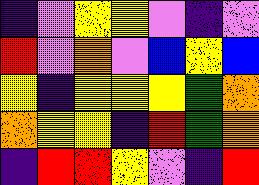[["indigo", "violet", "yellow", "yellow", "violet", "indigo", "violet"], ["red", "violet", "orange", "violet", "blue", "yellow", "blue"], ["yellow", "indigo", "yellow", "yellow", "yellow", "green", "orange"], ["orange", "yellow", "yellow", "indigo", "red", "green", "orange"], ["indigo", "red", "red", "yellow", "violet", "indigo", "red"]]